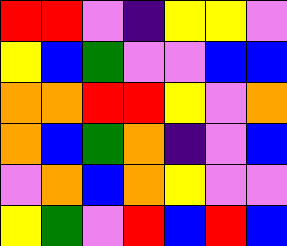[["red", "red", "violet", "indigo", "yellow", "yellow", "violet"], ["yellow", "blue", "green", "violet", "violet", "blue", "blue"], ["orange", "orange", "red", "red", "yellow", "violet", "orange"], ["orange", "blue", "green", "orange", "indigo", "violet", "blue"], ["violet", "orange", "blue", "orange", "yellow", "violet", "violet"], ["yellow", "green", "violet", "red", "blue", "red", "blue"]]